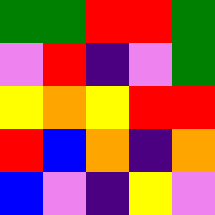[["green", "green", "red", "red", "green"], ["violet", "red", "indigo", "violet", "green"], ["yellow", "orange", "yellow", "red", "red"], ["red", "blue", "orange", "indigo", "orange"], ["blue", "violet", "indigo", "yellow", "violet"]]